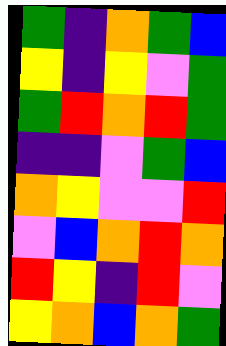[["green", "indigo", "orange", "green", "blue"], ["yellow", "indigo", "yellow", "violet", "green"], ["green", "red", "orange", "red", "green"], ["indigo", "indigo", "violet", "green", "blue"], ["orange", "yellow", "violet", "violet", "red"], ["violet", "blue", "orange", "red", "orange"], ["red", "yellow", "indigo", "red", "violet"], ["yellow", "orange", "blue", "orange", "green"]]